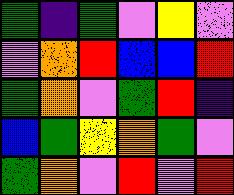[["green", "indigo", "green", "violet", "yellow", "violet"], ["violet", "orange", "red", "blue", "blue", "red"], ["green", "orange", "violet", "green", "red", "indigo"], ["blue", "green", "yellow", "orange", "green", "violet"], ["green", "orange", "violet", "red", "violet", "red"]]